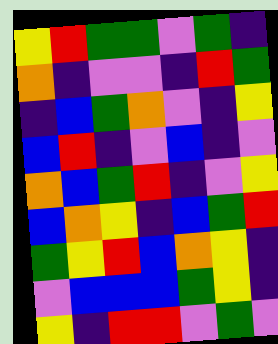[["yellow", "red", "green", "green", "violet", "green", "indigo"], ["orange", "indigo", "violet", "violet", "indigo", "red", "green"], ["indigo", "blue", "green", "orange", "violet", "indigo", "yellow"], ["blue", "red", "indigo", "violet", "blue", "indigo", "violet"], ["orange", "blue", "green", "red", "indigo", "violet", "yellow"], ["blue", "orange", "yellow", "indigo", "blue", "green", "red"], ["green", "yellow", "red", "blue", "orange", "yellow", "indigo"], ["violet", "blue", "blue", "blue", "green", "yellow", "indigo"], ["yellow", "indigo", "red", "red", "violet", "green", "violet"]]